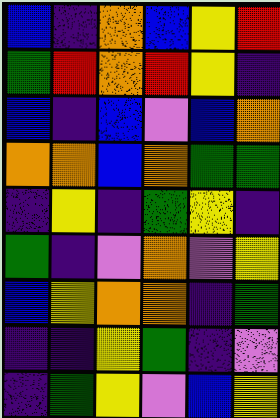[["blue", "indigo", "orange", "blue", "yellow", "red"], ["green", "red", "orange", "red", "yellow", "indigo"], ["blue", "indigo", "blue", "violet", "blue", "orange"], ["orange", "orange", "blue", "orange", "green", "green"], ["indigo", "yellow", "indigo", "green", "yellow", "indigo"], ["green", "indigo", "violet", "orange", "violet", "yellow"], ["blue", "yellow", "orange", "orange", "indigo", "green"], ["indigo", "indigo", "yellow", "green", "indigo", "violet"], ["indigo", "green", "yellow", "violet", "blue", "yellow"]]